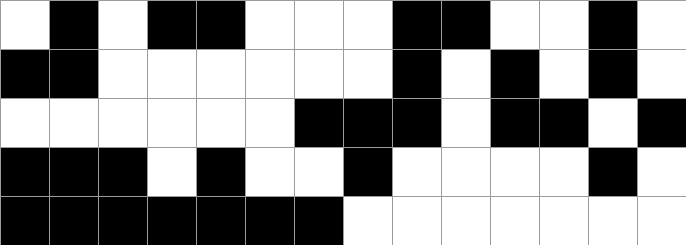[["white", "black", "white", "black", "black", "white", "white", "white", "black", "black", "white", "white", "black", "white"], ["black", "black", "white", "white", "white", "white", "white", "white", "black", "white", "black", "white", "black", "white"], ["white", "white", "white", "white", "white", "white", "black", "black", "black", "white", "black", "black", "white", "black"], ["black", "black", "black", "white", "black", "white", "white", "black", "white", "white", "white", "white", "black", "white"], ["black", "black", "black", "black", "black", "black", "black", "white", "white", "white", "white", "white", "white", "white"]]